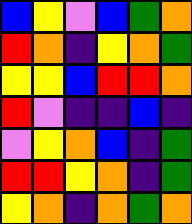[["blue", "yellow", "violet", "blue", "green", "orange"], ["red", "orange", "indigo", "yellow", "orange", "green"], ["yellow", "yellow", "blue", "red", "red", "orange"], ["red", "violet", "indigo", "indigo", "blue", "indigo"], ["violet", "yellow", "orange", "blue", "indigo", "green"], ["red", "red", "yellow", "orange", "indigo", "green"], ["yellow", "orange", "indigo", "orange", "green", "orange"]]